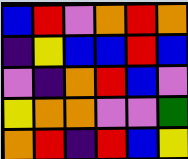[["blue", "red", "violet", "orange", "red", "orange"], ["indigo", "yellow", "blue", "blue", "red", "blue"], ["violet", "indigo", "orange", "red", "blue", "violet"], ["yellow", "orange", "orange", "violet", "violet", "green"], ["orange", "red", "indigo", "red", "blue", "yellow"]]